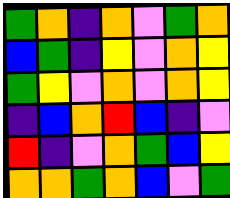[["green", "orange", "indigo", "orange", "violet", "green", "orange"], ["blue", "green", "indigo", "yellow", "violet", "orange", "yellow"], ["green", "yellow", "violet", "orange", "violet", "orange", "yellow"], ["indigo", "blue", "orange", "red", "blue", "indigo", "violet"], ["red", "indigo", "violet", "orange", "green", "blue", "yellow"], ["orange", "orange", "green", "orange", "blue", "violet", "green"]]